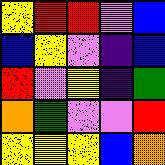[["yellow", "red", "red", "violet", "blue"], ["blue", "yellow", "violet", "indigo", "blue"], ["red", "violet", "yellow", "indigo", "green"], ["orange", "green", "violet", "violet", "red"], ["yellow", "yellow", "yellow", "blue", "orange"]]